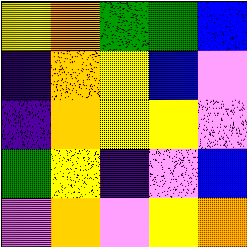[["yellow", "orange", "green", "green", "blue"], ["indigo", "orange", "yellow", "blue", "violet"], ["indigo", "orange", "yellow", "yellow", "violet"], ["green", "yellow", "indigo", "violet", "blue"], ["violet", "orange", "violet", "yellow", "orange"]]